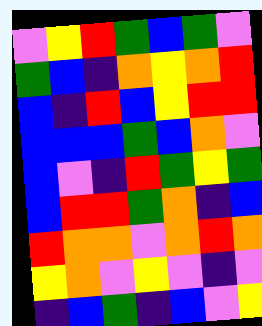[["violet", "yellow", "red", "green", "blue", "green", "violet"], ["green", "blue", "indigo", "orange", "yellow", "orange", "red"], ["blue", "indigo", "red", "blue", "yellow", "red", "red"], ["blue", "blue", "blue", "green", "blue", "orange", "violet"], ["blue", "violet", "indigo", "red", "green", "yellow", "green"], ["blue", "red", "red", "green", "orange", "indigo", "blue"], ["red", "orange", "orange", "violet", "orange", "red", "orange"], ["yellow", "orange", "violet", "yellow", "violet", "indigo", "violet"], ["indigo", "blue", "green", "indigo", "blue", "violet", "yellow"]]